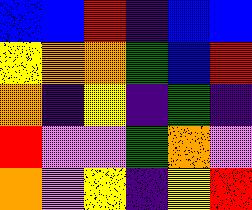[["blue", "blue", "red", "indigo", "blue", "blue"], ["yellow", "orange", "orange", "green", "blue", "red"], ["orange", "indigo", "yellow", "indigo", "green", "indigo"], ["red", "violet", "violet", "green", "orange", "violet"], ["orange", "violet", "yellow", "indigo", "yellow", "red"]]